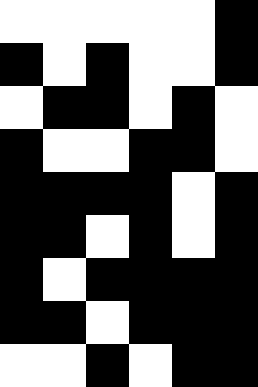[["white", "white", "white", "white", "white", "black"], ["black", "white", "black", "white", "white", "black"], ["white", "black", "black", "white", "black", "white"], ["black", "white", "white", "black", "black", "white"], ["black", "black", "black", "black", "white", "black"], ["black", "black", "white", "black", "white", "black"], ["black", "white", "black", "black", "black", "black"], ["black", "black", "white", "black", "black", "black"], ["white", "white", "black", "white", "black", "black"]]